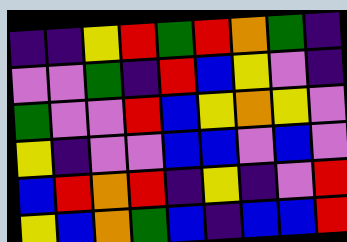[["indigo", "indigo", "yellow", "red", "green", "red", "orange", "green", "indigo"], ["violet", "violet", "green", "indigo", "red", "blue", "yellow", "violet", "indigo"], ["green", "violet", "violet", "red", "blue", "yellow", "orange", "yellow", "violet"], ["yellow", "indigo", "violet", "violet", "blue", "blue", "violet", "blue", "violet"], ["blue", "red", "orange", "red", "indigo", "yellow", "indigo", "violet", "red"], ["yellow", "blue", "orange", "green", "blue", "indigo", "blue", "blue", "red"]]